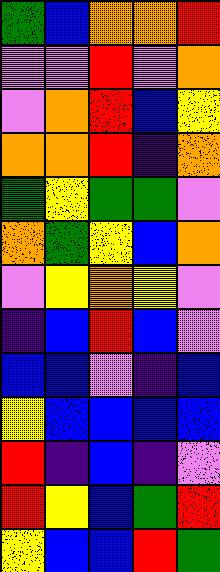[["green", "blue", "orange", "orange", "red"], ["violet", "violet", "red", "violet", "orange"], ["violet", "orange", "red", "blue", "yellow"], ["orange", "orange", "red", "indigo", "orange"], ["green", "yellow", "green", "green", "violet"], ["orange", "green", "yellow", "blue", "orange"], ["violet", "yellow", "orange", "yellow", "violet"], ["indigo", "blue", "red", "blue", "violet"], ["blue", "blue", "violet", "indigo", "blue"], ["yellow", "blue", "blue", "blue", "blue"], ["red", "indigo", "blue", "indigo", "violet"], ["red", "yellow", "blue", "green", "red"], ["yellow", "blue", "blue", "red", "green"]]